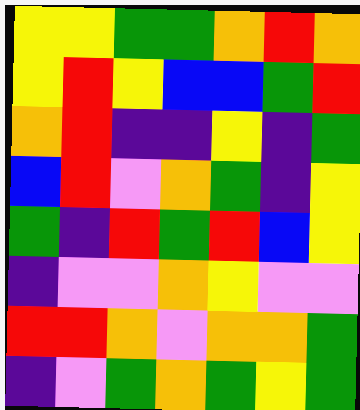[["yellow", "yellow", "green", "green", "orange", "red", "orange"], ["yellow", "red", "yellow", "blue", "blue", "green", "red"], ["orange", "red", "indigo", "indigo", "yellow", "indigo", "green"], ["blue", "red", "violet", "orange", "green", "indigo", "yellow"], ["green", "indigo", "red", "green", "red", "blue", "yellow"], ["indigo", "violet", "violet", "orange", "yellow", "violet", "violet"], ["red", "red", "orange", "violet", "orange", "orange", "green"], ["indigo", "violet", "green", "orange", "green", "yellow", "green"]]